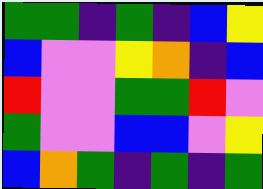[["green", "green", "indigo", "green", "indigo", "blue", "yellow"], ["blue", "violet", "violet", "yellow", "orange", "indigo", "blue"], ["red", "violet", "violet", "green", "green", "red", "violet"], ["green", "violet", "violet", "blue", "blue", "violet", "yellow"], ["blue", "orange", "green", "indigo", "green", "indigo", "green"]]